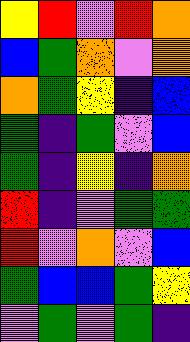[["yellow", "red", "violet", "red", "orange"], ["blue", "green", "orange", "violet", "orange"], ["orange", "green", "yellow", "indigo", "blue"], ["green", "indigo", "green", "violet", "blue"], ["green", "indigo", "yellow", "indigo", "orange"], ["red", "indigo", "violet", "green", "green"], ["red", "violet", "orange", "violet", "blue"], ["green", "blue", "blue", "green", "yellow"], ["violet", "green", "violet", "green", "indigo"]]